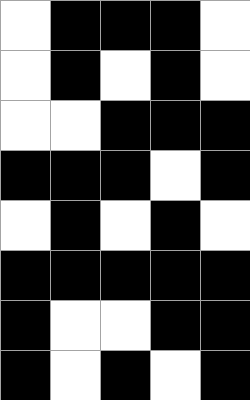[["white", "black", "black", "black", "white"], ["white", "black", "white", "black", "white"], ["white", "white", "black", "black", "black"], ["black", "black", "black", "white", "black"], ["white", "black", "white", "black", "white"], ["black", "black", "black", "black", "black"], ["black", "white", "white", "black", "black"], ["black", "white", "black", "white", "black"]]